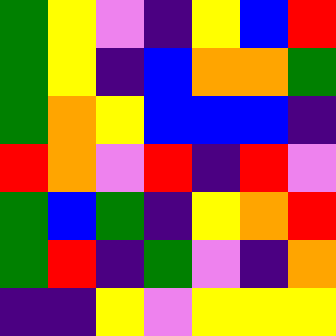[["green", "yellow", "violet", "indigo", "yellow", "blue", "red"], ["green", "yellow", "indigo", "blue", "orange", "orange", "green"], ["green", "orange", "yellow", "blue", "blue", "blue", "indigo"], ["red", "orange", "violet", "red", "indigo", "red", "violet"], ["green", "blue", "green", "indigo", "yellow", "orange", "red"], ["green", "red", "indigo", "green", "violet", "indigo", "orange"], ["indigo", "indigo", "yellow", "violet", "yellow", "yellow", "yellow"]]